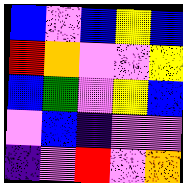[["blue", "violet", "blue", "yellow", "blue"], ["red", "orange", "violet", "violet", "yellow"], ["blue", "green", "violet", "yellow", "blue"], ["violet", "blue", "indigo", "violet", "violet"], ["indigo", "violet", "red", "violet", "orange"]]